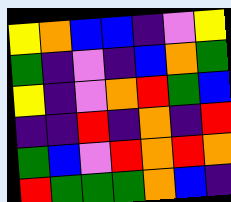[["yellow", "orange", "blue", "blue", "indigo", "violet", "yellow"], ["green", "indigo", "violet", "indigo", "blue", "orange", "green"], ["yellow", "indigo", "violet", "orange", "red", "green", "blue"], ["indigo", "indigo", "red", "indigo", "orange", "indigo", "red"], ["green", "blue", "violet", "red", "orange", "red", "orange"], ["red", "green", "green", "green", "orange", "blue", "indigo"]]